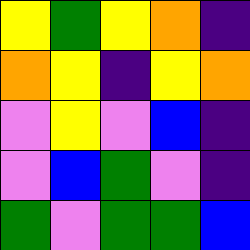[["yellow", "green", "yellow", "orange", "indigo"], ["orange", "yellow", "indigo", "yellow", "orange"], ["violet", "yellow", "violet", "blue", "indigo"], ["violet", "blue", "green", "violet", "indigo"], ["green", "violet", "green", "green", "blue"]]